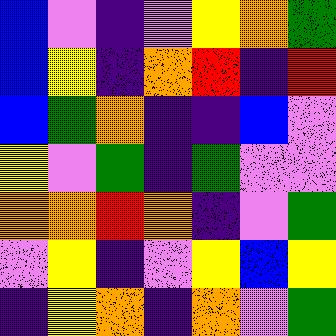[["blue", "violet", "indigo", "violet", "yellow", "orange", "green"], ["blue", "yellow", "indigo", "orange", "red", "indigo", "red"], ["blue", "green", "orange", "indigo", "indigo", "blue", "violet"], ["yellow", "violet", "green", "indigo", "green", "violet", "violet"], ["orange", "orange", "red", "orange", "indigo", "violet", "green"], ["violet", "yellow", "indigo", "violet", "yellow", "blue", "yellow"], ["indigo", "yellow", "orange", "indigo", "orange", "violet", "green"]]